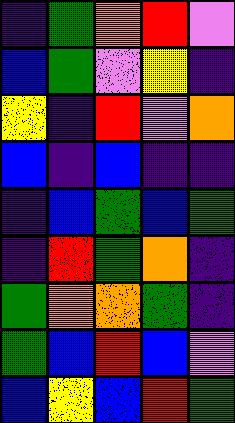[["indigo", "green", "orange", "red", "violet"], ["blue", "green", "violet", "yellow", "indigo"], ["yellow", "indigo", "red", "violet", "orange"], ["blue", "indigo", "blue", "indigo", "indigo"], ["indigo", "blue", "green", "blue", "green"], ["indigo", "red", "green", "orange", "indigo"], ["green", "orange", "orange", "green", "indigo"], ["green", "blue", "red", "blue", "violet"], ["blue", "yellow", "blue", "red", "green"]]